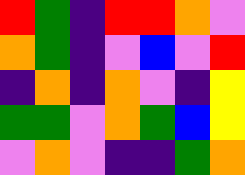[["red", "green", "indigo", "red", "red", "orange", "violet"], ["orange", "green", "indigo", "violet", "blue", "violet", "red"], ["indigo", "orange", "indigo", "orange", "violet", "indigo", "yellow"], ["green", "green", "violet", "orange", "green", "blue", "yellow"], ["violet", "orange", "violet", "indigo", "indigo", "green", "orange"]]